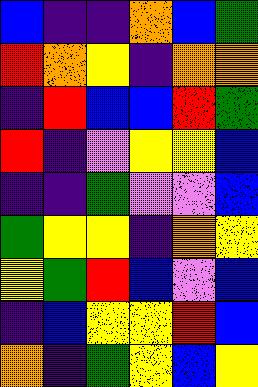[["blue", "indigo", "indigo", "orange", "blue", "green"], ["red", "orange", "yellow", "indigo", "orange", "orange"], ["indigo", "red", "blue", "blue", "red", "green"], ["red", "indigo", "violet", "yellow", "yellow", "blue"], ["indigo", "indigo", "green", "violet", "violet", "blue"], ["green", "yellow", "yellow", "indigo", "orange", "yellow"], ["yellow", "green", "red", "blue", "violet", "blue"], ["indigo", "blue", "yellow", "yellow", "red", "blue"], ["orange", "indigo", "green", "yellow", "blue", "yellow"]]